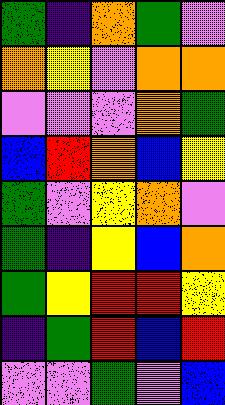[["green", "indigo", "orange", "green", "violet"], ["orange", "yellow", "violet", "orange", "orange"], ["violet", "violet", "violet", "orange", "green"], ["blue", "red", "orange", "blue", "yellow"], ["green", "violet", "yellow", "orange", "violet"], ["green", "indigo", "yellow", "blue", "orange"], ["green", "yellow", "red", "red", "yellow"], ["indigo", "green", "red", "blue", "red"], ["violet", "violet", "green", "violet", "blue"]]